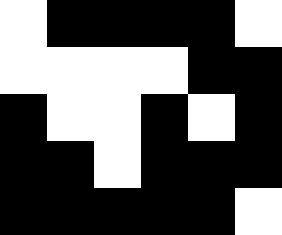[["white", "black", "black", "black", "black", "white"], ["white", "white", "white", "white", "black", "black"], ["black", "white", "white", "black", "white", "black"], ["black", "black", "white", "black", "black", "black"], ["black", "black", "black", "black", "black", "white"]]